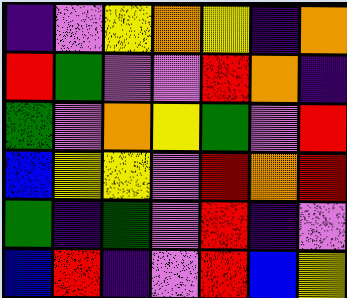[["indigo", "violet", "yellow", "orange", "yellow", "indigo", "orange"], ["red", "green", "violet", "violet", "red", "orange", "indigo"], ["green", "violet", "orange", "yellow", "green", "violet", "red"], ["blue", "yellow", "yellow", "violet", "red", "orange", "red"], ["green", "indigo", "green", "violet", "red", "indigo", "violet"], ["blue", "red", "indigo", "violet", "red", "blue", "yellow"]]